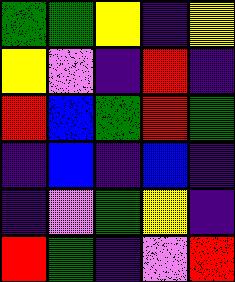[["green", "green", "yellow", "indigo", "yellow"], ["yellow", "violet", "indigo", "red", "indigo"], ["red", "blue", "green", "red", "green"], ["indigo", "blue", "indigo", "blue", "indigo"], ["indigo", "violet", "green", "yellow", "indigo"], ["red", "green", "indigo", "violet", "red"]]